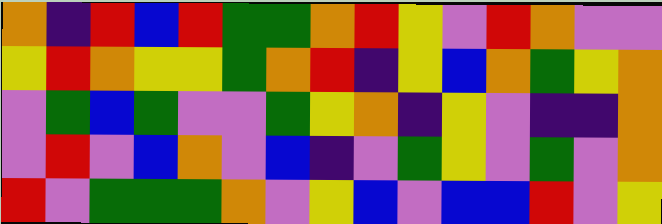[["orange", "indigo", "red", "blue", "red", "green", "green", "orange", "red", "yellow", "violet", "red", "orange", "violet", "violet"], ["yellow", "red", "orange", "yellow", "yellow", "green", "orange", "red", "indigo", "yellow", "blue", "orange", "green", "yellow", "orange"], ["violet", "green", "blue", "green", "violet", "violet", "green", "yellow", "orange", "indigo", "yellow", "violet", "indigo", "indigo", "orange"], ["violet", "red", "violet", "blue", "orange", "violet", "blue", "indigo", "violet", "green", "yellow", "violet", "green", "violet", "orange"], ["red", "violet", "green", "green", "green", "orange", "violet", "yellow", "blue", "violet", "blue", "blue", "red", "violet", "yellow"]]